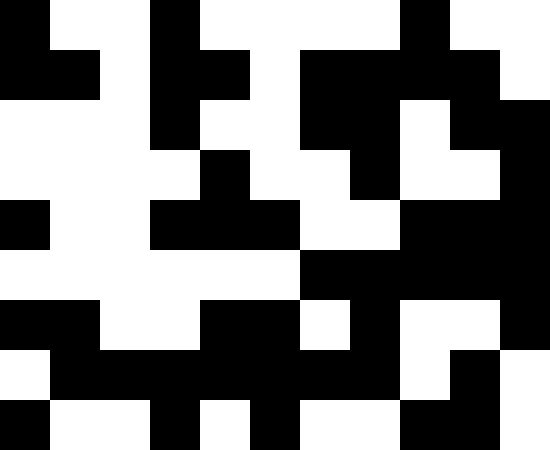[["black", "white", "white", "black", "white", "white", "white", "white", "black", "white", "white"], ["black", "black", "white", "black", "black", "white", "black", "black", "black", "black", "white"], ["white", "white", "white", "black", "white", "white", "black", "black", "white", "black", "black"], ["white", "white", "white", "white", "black", "white", "white", "black", "white", "white", "black"], ["black", "white", "white", "black", "black", "black", "white", "white", "black", "black", "black"], ["white", "white", "white", "white", "white", "white", "black", "black", "black", "black", "black"], ["black", "black", "white", "white", "black", "black", "white", "black", "white", "white", "black"], ["white", "black", "black", "black", "black", "black", "black", "black", "white", "black", "white"], ["black", "white", "white", "black", "white", "black", "white", "white", "black", "black", "white"]]